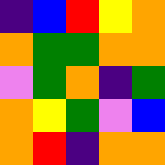[["indigo", "blue", "red", "yellow", "orange"], ["orange", "green", "green", "orange", "orange"], ["violet", "green", "orange", "indigo", "green"], ["orange", "yellow", "green", "violet", "blue"], ["orange", "red", "indigo", "orange", "orange"]]